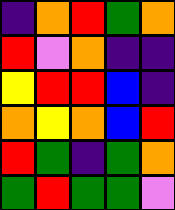[["indigo", "orange", "red", "green", "orange"], ["red", "violet", "orange", "indigo", "indigo"], ["yellow", "red", "red", "blue", "indigo"], ["orange", "yellow", "orange", "blue", "red"], ["red", "green", "indigo", "green", "orange"], ["green", "red", "green", "green", "violet"]]